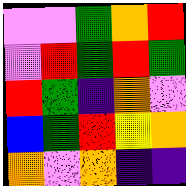[["violet", "violet", "green", "orange", "red"], ["violet", "red", "green", "red", "green"], ["red", "green", "indigo", "orange", "violet"], ["blue", "green", "red", "yellow", "orange"], ["orange", "violet", "orange", "indigo", "indigo"]]